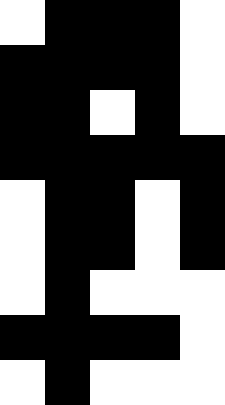[["white", "black", "black", "black", "white"], ["black", "black", "black", "black", "white"], ["black", "black", "white", "black", "white"], ["black", "black", "black", "black", "black"], ["white", "black", "black", "white", "black"], ["white", "black", "black", "white", "black"], ["white", "black", "white", "white", "white"], ["black", "black", "black", "black", "white"], ["white", "black", "white", "white", "white"]]